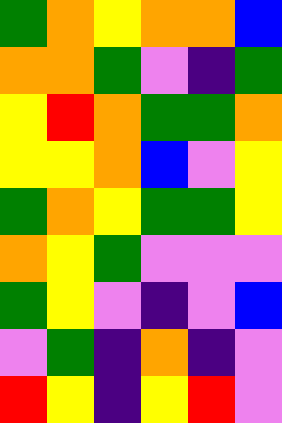[["green", "orange", "yellow", "orange", "orange", "blue"], ["orange", "orange", "green", "violet", "indigo", "green"], ["yellow", "red", "orange", "green", "green", "orange"], ["yellow", "yellow", "orange", "blue", "violet", "yellow"], ["green", "orange", "yellow", "green", "green", "yellow"], ["orange", "yellow", "green", "violet", "violet", "violet"], ["green", "yellow", "violet", "indigo", "violet", "blue"], ["violet", "green", "indigo", "orange", "indigo", "violet"], ["red", "yellow", "indigo", "yellow", "red", "violet"]]